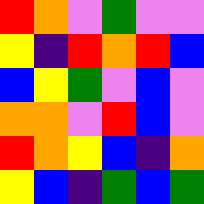[["red", "orange", "violet", "green", "violet", "violet"], ["yellow", "indigo", "red", "orange", "red", "blue"], ["blue", "yellow", "green", "violet", "blue", "violet"], ["orange", "orange", "violet", "red", "blue", "violet"], ["red", "orange", "yellow", "blue", "indigo", "orange"], ["yellow", "blue", "indigo", "green", "blue", "green"]]